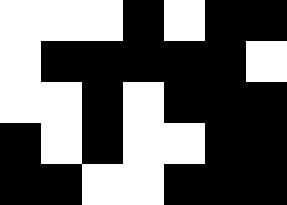[["white", "white", "white", "black", "white", "black", "black"], ["white", "black", "black", "black", "black", "black", "white"], ["white", "white", "black", "white", "black", "black", "black"], ["black", "white", "black", "white", "white", "black", "black"], ["black", "black", "white", "white", "black", "black", "black"]]